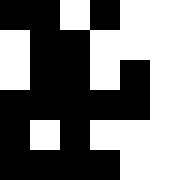[["black", "black", "white", "black", "white", "white"], ["white", "black", "black", "white", "white", "white"], ["white", "black", "black", "white", "black", "white"], ["black", "black", "black", "black", "black", "white"], ["black", "white", "black", "white", "white", "white"], ["black", "black", "black", "black", "white", "white"]]